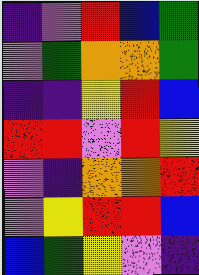[["indigo", "violet", "red", "blue", "green"], ["violet", "green", "orange", "orange", "green"], ["indigo", "indigo", "yellow", "red", "blue"], ["red", "red", "violet", "red", "yellow"], ["violet", "indigo", "orange", "orange", "red"], ["violet", "yellow", "red", "red", "blue"], ["blue", "green", "yellow", "violet", "indigo"]]